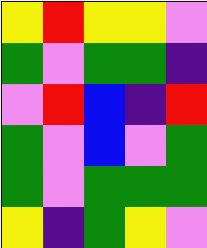[["yellow", "red", "yellow", "yellow", "violet"], ["green", "violet", "green", "green", "indigo"], ["violet", "red", "blue", "indigo", "red"], ["green", "violet", "blue", "violet", "green"], ["green", "violet", "green", "green", "green"], ["yellow", "indigo", "green", "yellow", "violet"]]